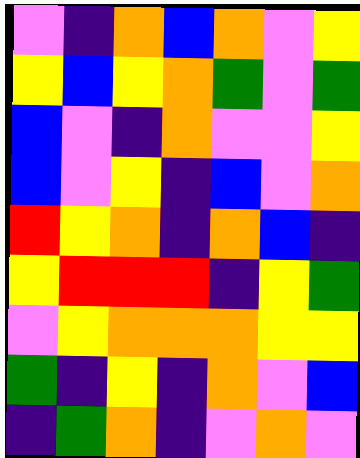[["violet", "indigo", "orange", "blue", "orange", "violet", "yellow"], ["yellow", "blue", "yellow", "orange", "green", "violet", "green"], ["blue", "violet", "indigo", "orange", "violet", "violet", "yellow"], ["blue", "violet", "yellow", "indigo", "blue", "violet", "orange"], ["red", "yellow", "orange", "indigo", "orange", "blue", "indigo"], ["yellow", "red", "red", "red", "indigo", "yellow", "green"], ["violet", "yellow", "orange", "orange", "orange", "yellow", "yellow"], ["green", "indigo", "yellow", "indigo", "orange", "violet", "blue"], ["indigo", "green", "orange", "indigo", "violet", "orange", "violet"]]